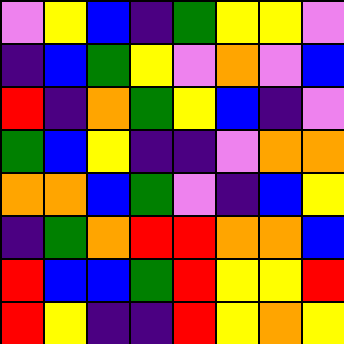[["violet", "yellow", "blue", "indigo", "green", "yellow", "yellow", "violet"], ["indigo", "blue", "green", "yellow", "violet", "orange", "violet", "blue"], ["red", "indigo", "orange", "green", "yellow", "blue", "indigo", "violet"], ["green", "blue", "yellow", "indigo", "indigo", "violet", "orange", "orange"], ["orange", "orange", "blue", "green", "violet", "indigo", "blue", "yellow"], ["indigo", "green", "orange", "red", "red", "orange", "orange", "blue"], ["red", "blue", "blue", "green", "red", "yellow", "yellow", "red"], ["red", "yellow", "indigo", "indigo", "red", "yellow", "orange", "yellow"]]